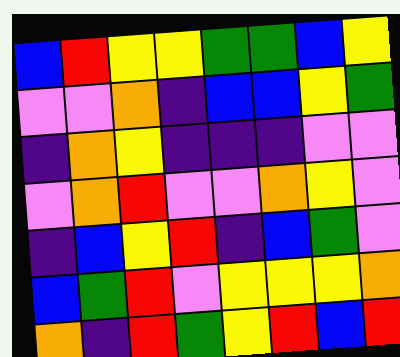[["blue", "red", "yellow", "yellow", "green", "green", "blue", "yellow"], ["violet", "violet", "orange", "indigo", "blue", "blue", "yellow", "green"], ["indigo", "orange", "yellow", "indigo", "indigo", "indigo", "violet", "violet"], ["violet", "orange", "red", "violet", "violet", "orange", "yellow", "violet"], ["indigo", "blue", "yellow", "red", "indigo", "blue", "green", "violet"], ["blue", "green", "red", "violet", "yellow", "yellow", "yellow", "orange"], ["orange", "indigo", "red", "green", "yellow", "red", "blue", "red"]]